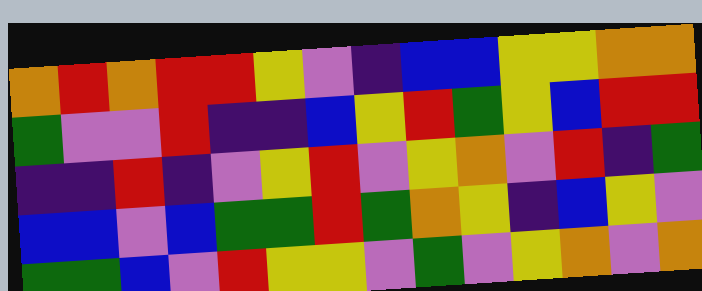[["orange", "red", "orange", "red", "red", "yellow", "violet", "indigo", "blue", "blue", "yellow", "yellow", "orange", "orange"], ["green", "violet", "violet", "red", "indigo", "indigo", "blue", "yellow", "red", "green", "yellow", "blue", "red", "red"], ["indigo", "indigo", "red", "indigo", "violet", "yellow", "red", "violet", "yellow", "orange", "violet", "red", "indigo", "green"], ["blue", "blue", "violet", "blue", "green", "green", "red", "green", "orange", "yellow", "indigo", "blue", "yellow", "violet"], ["green", "green", "blue", "violet", "red", "yellow", "yellow", "violet", "green", "violet", "yellow", "orange", "violet", "orange"]]